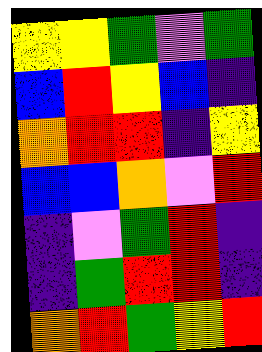[["yellow", "yellow", "green", "violet", "green"], ["blue", "red", "yellow", "blue", "indigo"], ["orange", "red", "red", "indigo", "yellow"], ["blue", "blue", "orange", "violet", "red"], ["indigo", "violet", "green", "red", "indigo"], ["indigo", "green", "red", "red", "indigo"], ["orange", "red", "green", "yellow", "red"]]